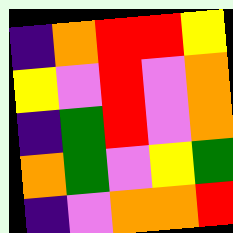[["indigo", "orange", "red", "red", "yellow"], ["yellow", "violet", "red", "violet", "orange"], ["indigo", "green", "red", "violet", "orange"], ["orange", "green", "violet", "yellow", "green"], ["indigo", "violet", "orange", "orange", "red"]]